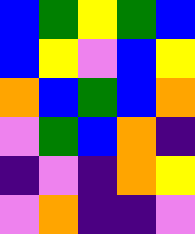[["blue", "green", "yellow", "green", "blue"], ["blue", "yellow", "violet", "blue", "yellow"], ["orange", "blue", "green", "blue", "orange"], ["violet", "green", "blue", "orange", "indigo"], ["indigo", "violet", "indigo", "orange", "yellow"], ["violet", "orange", "indigo", "indigo", "violet"]]